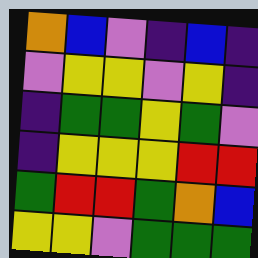[["orange", "blue", "violet", "indigo", "blue", "indigo"], ["violet", "yellow", "yellow", "violet", "yellow", "indigo"], ["indigo", "green", "green", "yellow", "green", "violet"], ["indigo", "yellow", "yellow", "yellow", "red", "red"], ["green", "red", "red", "green", "orange", "blue"], ["yellow", "yellow", "violet", "green", "green", "green"]]